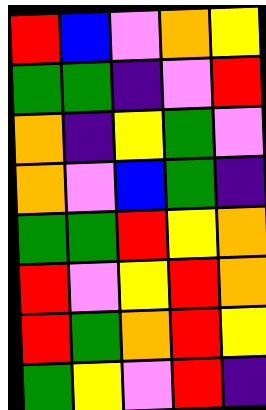[["red", "blue", "violet", "orange", "yellow"], ["green", "green", "indigo", "violet", "red"], ["orange", "indigo", "yellow", "green", "violet"], ["orange", "violet", "blue", "green", "indigo"], ["green", "green", "red", "yellow", "orange"], ["red", "violet", "yellow", "red", "orange"], ["red", "green", "orange", "red", "yellow"], ["green", "yellow", "violet", "red", "indigo"]]